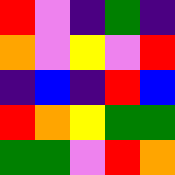[["red", "violet", "indigo", "green", "indigo"], ["orange", "violet", "yellow", "violet", "red"], ["indigo", "blue", "indigo", "red", "blue"], ["red", "orange", "yellow", "green", "green"], ["green", "green", "violet", "red", "orange"]]